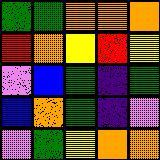[["green", "green", "orange", "orange", "orange"], ["red", "orange", "yellow", "red", "yellow"], ["violet", "blue", "green", "indigo", "green"], ["blue", "orange", "green", "indigo", "violet"], ["violet", "green", "yellow", "orange", "orange"]]